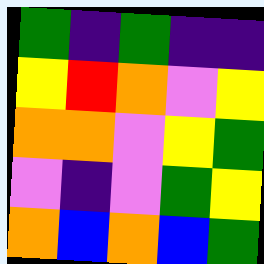[["green", "indigo", "green", "indigo", "indigo"], ["yellow", "red", "orange", "violet", "yellow"], ["orange", "orange", "violet", "yellow", "green"], ["violet", "indigo", "violet", "green", "yellow"], ["orange", "blue", "orange", "blue", "green"]]